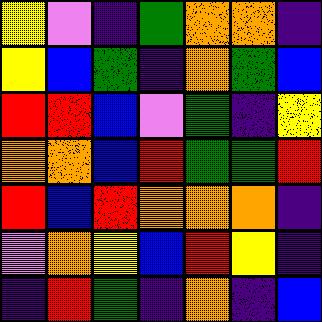[["yellow", "violet", "indigo", "green", "orange", "orange", "indigo"], ["yellow", "blue", "green", "indigo", "orange", "green", "blue"], ["red", "red", "blue", "violet", "green", "indigo", "yellow"], ["orange", "orange", "blue", "red", "green", "green", "red"], ["red", "blue", "red", "orange", "orange", "orange", "indigo"], ["violet", "orange", "yellow", "blue", "red", "yellow", "indigo"], ["indigo", "red", "green", "indigo", "orange", "indigo", "blue"]]